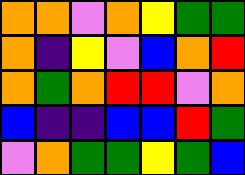[["orange", "orange", "violet", "orange", "yellow", "green", "green"], ["orange", "indigo", "yellow", "violet", "blue", "orange", "red"], ["orange", "green", "orange", "red", "red", "violet", "orange"], ["blue", "indigo", "indigo", "blue", "blue", "red", "green"], ["violet", "orange", "green", "green", "yellow", "green", "blue"]]